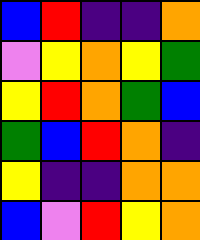[["blue", "red", "indigo", "indigo", "orange"], ["violet", "yellow", "orange", "yellow", "green"], ["yellow", "red", "orange", "green", "blue"], ["green", "blue", "red", "orange", "indigo"], ["yellow", "indigo", "indigo", "orange", "orange"], ["blue", "violet", "red", "yellow", "orange"]]